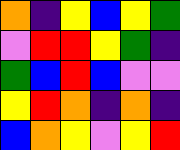[["orange", "indigo", "yellow", "blue", "yellow", "green"], ["violet", "red", "red", "yellow", "green", "indigo"], ["green", "blue", "red", "blue", "violet", "violet"], ["yellow", "red", "orange", "indigo", "orange", "indigo"], ["blue", "orange", "yellow", "violet", "yellow", "red"]]